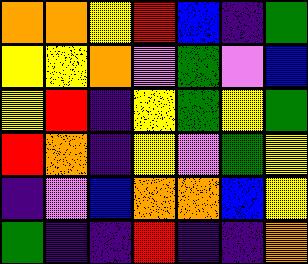[["orange", "orange", "yellow", "red", "blue", "indigo", "green"], ["yellow", "yellow", "orange", "violet", "green", "violet", "blue"], ["yellow", "red", "indigo", "yellow", "green", "yellow", "green"], ["red", "orange", "indigo", "yellow", "violet", "green", "yellow"], ["indigo", "violet", "blue", "orange", "orange", "blue", "yellow"], ["green", "indigo", "indigo", "red", "indigo", "indigo", "orange"]]